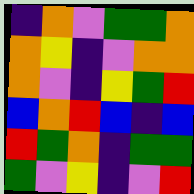[["indigo", "orange", "violet", "green", "green", "orange"], ["orange", "yellow", "indigo", "violet", "orange", "orange"], ["orange", "violet", "indigo", "yellow", "green", "red"], ["blue", "orange", "red", "blue", "indigo", "blue"], ["red", "green", "orange", "indigo", "green", "green"], ["green", "violet", "yellow", "indigo", "violet", "red"]]